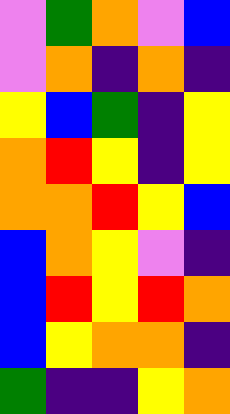[["violet", "green", "orange", "violet", "blue"], ["violet", "orange", "indigo", "orange", "indigo"], ["yellow", "blue", "green", "indigo", "yellow"], ["orange", "red", "yellow", "indigo", "yellow"], ["orange", "orange", "red", "yellow", "blue"], ["blue", "orange", "yellow", "violet", "indigo"], ["blue", "red", "yellow", "red", "orange"], ["blue", "yellow", "orange", "orange", "indigo"], ["green", "indigo", "indigo", "yellow", "orange"]]